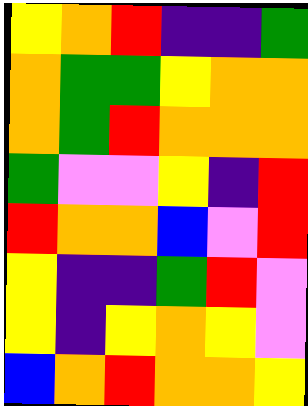[["yellow", "orange", "red", "indigo", "indigo", "green"], ["orange", "green", "green", "yellow", "orange", "orange"], ["orange", "green", "red", "orange", "orange", "orange"], ["green", "violet", "violet", "yellow", "indigo", "red"], ["red", "orange", "orange", "blue", "violet", "red"], ["yellow", "indigo", "indigo", "green", "red", "violet"], ["yellow", "indigo", "yellow", "orange", "yellow", "violet"], ["blue", "orange", "red", "orange", "orange", "yellow"]]